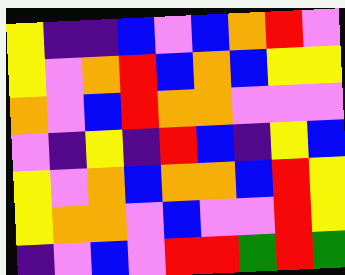[["yellow", "indigo", "indigo", "blue", "violet", "blue", "orange", "red", "violet"], ["yellow", "violet", "orange", "red", "blue", "orange", "blue", "yellow", "yellow"], ["orange", "violet", "blue", "red", "orange", "orange", "violet", "violet", "violet"], ["violet", "indigo", "yellow", "indigo", "red", "blue", "indigo", "yellow", "blue"], ["yellow", "violet", "orange", "blue", "orange", "orange", "blue", "red", "yellow"], ["yellow", "orange", "orange", "violet", "blue", "violet", "violet", "red", "yellow"], ["indigo", "violet", "blue", "violet", "red", "red", "green", "red", "green"]]